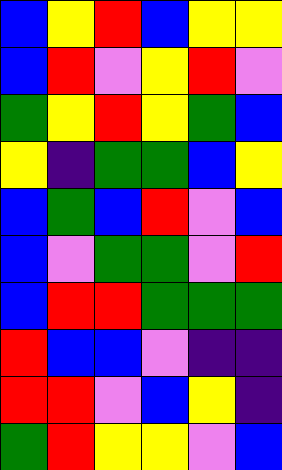[["blue", "yellow", "red", "blue", "yellow", "yellow"], ["blue", "red", "violet", "yellow", "red", "violet"], ["green", "yellow", "red", "yellow", "green", "blue"], ["yellow", "indigo", "green", "green", "blue", "yellow"], ["blue", "green", "blue", "red", "violet", "blue"], ["blue", "violet", "green", "green", "violet", "red"], ["blue", "red", "red", "green", "green", "green"], ["red", "blue", "blue", "violet", "indigo", "indigo"], ["red", "red", "violet", "blue", "yellow", "indigo"], ["green", "red", "yellow", "yellow", "violet", "blue"]]